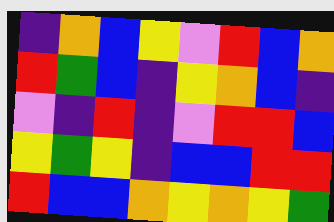[["indigo", "orange", "blue", "yellow", "violet", "red", "blue", "orange"], ["red", "green", "blue", "indigo", "yellow", "orange", "blue", "indigo"], ["violet", "indigo", "red", "indigo", "violet", "red", "red", "blue"], ["yellow", "green", "yellow", "indigo", "blue", "blue", "red", "red"], ["red", "blue", "blue", "orange", "yellow", "orange", "yellow", "green"]]